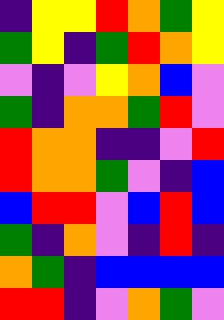[["indigo", "yellow", "yellow", "red", "orange", "green", "yellow"], ["green", "yellow", "indigo", "green", "red", "orange", "yellow"], ["violet", "indigo", "violet", "yellow", "orange", "blue", "violet"], ["green", "indigo", "orange", "orange", "green", "red", "violet"], ["red", "orange", "orange", "indigo", "indigo", "violet", "red"], ["red", "orange", "orange", "green", "violet", "indigo", "blue"], ["blue", "red", "red", "violet", "blue", "red", "blue"], ["green", "indigo", "orange", "violet", "indigo", "red", "indigo"], ["orange", "green", "indigo", "blue", "blue", "blue", "blue"], ["red", "red", "indigo", "violet", "orange", "green", "violet"]]